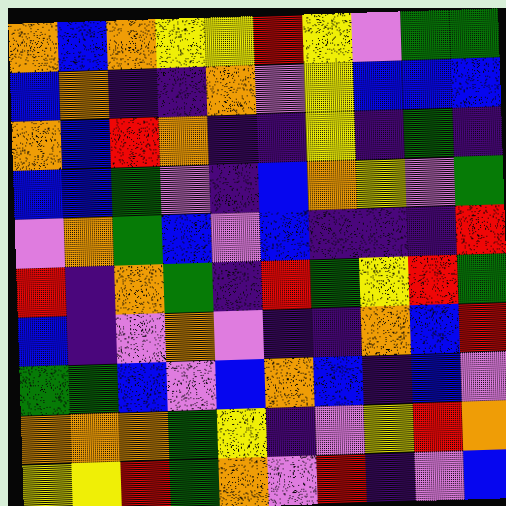[["orange", "blue", "orange", "yellow", "yellow", "red", "yellow", "violet", "green", "green"], ["blue", "orange", "indigo", "indigo", "orange", "violet", "yellow", "blue", "blue", "blue"], ["orange", "blue", "red", "orange", "indigo", "indigo", "yellow", "indigo", "green", "indigo"], ["blue", "blue", "green", "violet", "indigo", "blue", "orange", "yellow", "violet", "green"], ["violet", "orange", "green", "blue", "violet", "blue", "indigo", "indigo", "indigo", "red"], ["red", "indigo", "orange", "green", "indigo", "red", "green", "yellow", "red", "green"], ["blue", "indigo", "violet", "orange", "violet", "indigo", "indigo", "orange", "blue", "red"], ["green", "green", "blue", "violet", "blue", "orange", "blue", "indigo", "blue", "violet"], ["orange", "orange", "orange", "green", "yellow", "indigo", "violet", "yellow", "red", "orange"], ["yellow", "yellow", "red", "green", "orange", "violet", "red", "indigo", "violet", "blue"]]